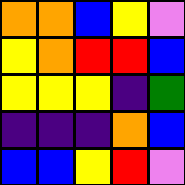[["orange", "orange", "blue", "yellow", "violet"], ["yellow", "orange", "red", "red", "blue"], ["yellow", "yellow", "yellow", "indigo", "green"], ["indigo", "indigo", "indigo", "orange", "blue"], ["blue", "blue", "yellow", "red", "violet"]]